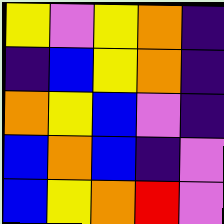[["yellow", "violet", "yellow", "orange", "indigo"], ["indigo", "blue", "yellow", "orange", "indigo"], ["orange", "yellow", "blue", "violet", "indigo"], ["blue", "orange", "blue", "indigo", "violet"], ["blue", "yellow", "orange", "red", "violet"]]